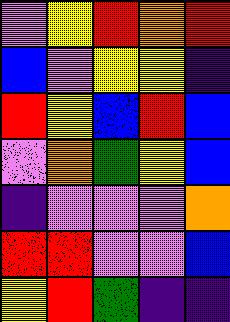[["violet", "yellow", "red", "orange", "red"], ["blue", "violet", "yellow", "yellow", "indigo"], ["red", "yellow", "blue", "red", "blue"], ["violet", "orange", "green", "yellow", "blue"], ["indigo", "violet", "violet", "violet", "orange"], ["red", "red", "violet", "violet", "blue"], ["yellow", "red", "green", "indigo", "indigo"]]